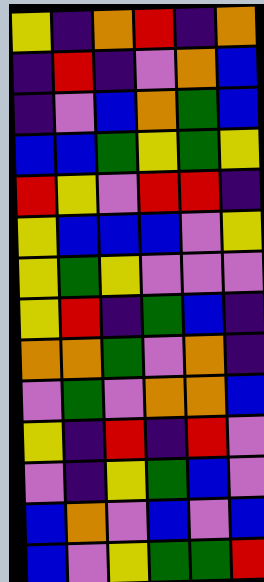[["yellow", "indigo", "orange", "red", "indigo", "orange"], ["indigo", "red", "indigo", "violet", "orange", "blue"], ["indigo", "violet", "blue", "orange", "green", "blue"], ["blue", "blue", "green", "yellow", "green", "yellow"], ["red", "yellow", "violet", "red", "red", "indigo"], ["yellow", "blue", "blue", "blue", "violet", "yellow"], ["yellow", "green", "yellow", "violet", "violet", "violet"], ["yellow", "red", "indigo", "green", "blue", "indigo"], ["orange", "orange", "green", "violet", "orange", "indigo"], ["violet", "green", "violet", "orange", "orange", "blue"], ["yellow", "indigo", "red", "indigo", "red", "violet"], ["violet", "indigo", "yellow", "green", "blue", "violet"], ["blue", "orange", "violet", "blue", "violet", "blue"], ["blue", "violet", "yellow", "green", "green", "red"]]